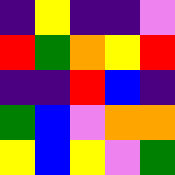[["indigo", "yellow", "indigo", "indigo", "violet"], ["red", "green", "orange", "yellow", "red"], ["indigo", "indigo", "red", "blue", "indigo"], ["green", "blue", "violet", "orange", "orange"], ["yellow", "blue", "yellow", "violet", "green"]]